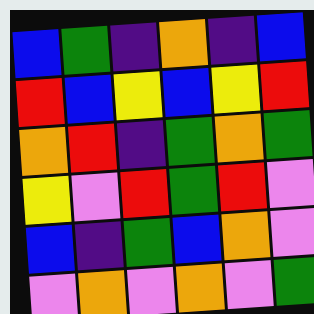[["blue", "green", "indigo", "orange", "indigo", "blue"], ["red", "blue", "yellow", "blue", "yellow", "red"], ["orange", "red", "indigo", "green", "orange", "green"], ["yellow", "violet", "red", "green", "red", "violet"], ["blue", "indigo", "green", "blue", "orange", "violet"], ["violet", "orange", "violet", "orange", "violet", "green"]]